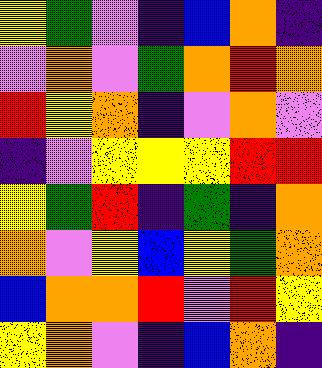[["yellow", "green", "violet", "indigo", "blue", "orange", "indigo"], ["violet", "orange", "violet", "green", "orange", "red", "orange"], ["red", "yellow", "orange", "indigo", "violet", "orange", "violet"], ["indigo", "violet", "yellow", "yellow", "yellow", "red", "red"], ["yellow", "green", "red", "indigo", "green", "indigo", "orange"], ["orange", "violet", "yellow", "blue", "yellow", "green", "orange"], ["blue", "orange", "orange", "red", "violet", "red", "yellow"], ["yellow", "orange", "violet", "indigo", "blue", "orange", "indigo"]]